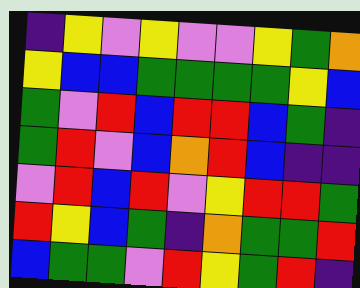[["indigo", "yellow", "violet", "yellow", "violet", "violet", "yellow", "green", "orange"], ["yellow", "blue", "blue", "green", "green", "green", "green", "yellow", "blue"], ["green", "violet", "red", "blue", "red", "red", "blue", "green", "indigo"], ["green", "red", "violet", "blue", "orange", "red", "blue", "indigo", "indigo"], ["violet", "red", "blue", "red", "violet", "yellow", "red", "red", "green"], ["red", "yellow", "blue", "green", "indigo", "orange", "green", "green", "red"], ["blue", "green", "green", "violet", "red", "yellow", "green", "red", "indigo"]]